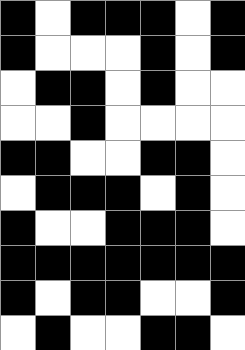[["black", "white", "black", "black", "black", "white", "black"], ["black", "white", "white", "white", "black", "white", "black"], ["white", "black", "black", "white", "black", "white", "white"], ["white", "white", "black", "white", "white", "white", "white"], ["black", "black", "white", "white", "black", "black", "white"], ["white", "black", "black", "black", "white", "black", "white"], ["black", "white", "white", "black", "black", "black", "white"], ["black", "black", "black", "black", "black", "black", "black"], ["black", "white", "black", "black", "white", "white", "black"], ["white", "black", "white", "white", "black", "black", "white"]]